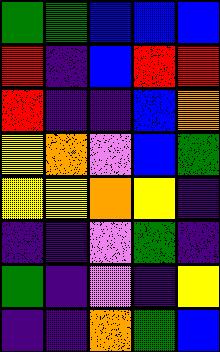[["green", "green", "blue", "blue", "blue"], ["red", "indigo", "blue", "red", "red"], ["red", "indigo", "indigo", "blue", "orange"], ["yellow", "orange", "violet", "blue", "green"], ["yellow", "yellow", "orange", "yellow", "indigo"], ["indigo", "indigo", "violet", "green", "indigo"], ["green", "indigo", "violet", "indigo", "yellow"], ["indigo", "indigo", "orange", "green", "blue"]]